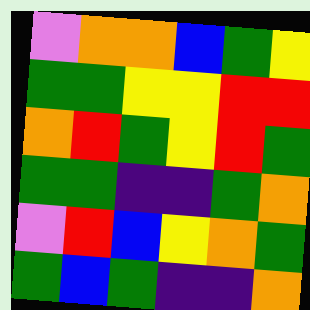[["violet", "orange", "orange", "blue", "green", "yellow"], ["green", "green", "yellow", "yellow", "red", "red"], ["orange", "red", "green", "yellow", "red", "green"], ["green", "green", "indigo", "indigo", "green", "orange"], ["violet", "red", "blue", "yellow", "orange", "green"], ["green", "blue", "green", "indigo", "indigo", "orange"]]